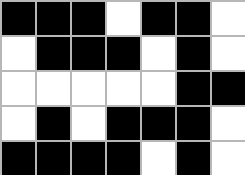[["black", "black", "black", "white", "black", "black", "white"], ["white", "black", "black", "black", "white", "black", "white"], ["white", "white", "white", "white", "white", "black", "black"], ["white", "black", "white", "black", "black", "black", "white"], ["black", "black", "black", "black", "white", "black", "white"]]